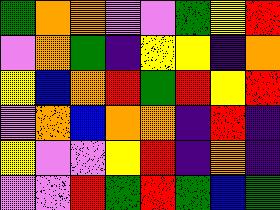[["green", "orange", "orange", "violet", "violet", "green", "yellow", "red"], ["violet", "orange", "green", "indigo", "yellow", "yellow", "indigo", "orange"], ["yellow", "blue", "orange", "red", "green", "red", "yellow", "red"], ["violet", "orange", "blue", "orange", "orange", "indigo", "red", "indigo"], ["yellow", "violet", "violet", "yellow", "red", "indigo", "orange", "indigo"], ["violet", "violet", "red", "green", "red", "green", "blue", "green"]]